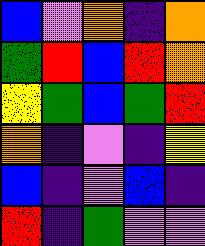[["blue", "violet", "orange", "indigo", "orange"], ["green", "red", "blue", "red", "orange"], ["yellow", "green", "blue", "green", "red"], ["orange", "indigo", "violet", "indigo", "yellow"], ["blue", "indigo", "violet", "blue", "indigo"], ["red", "indigo", "green", "violet", "violet"]]